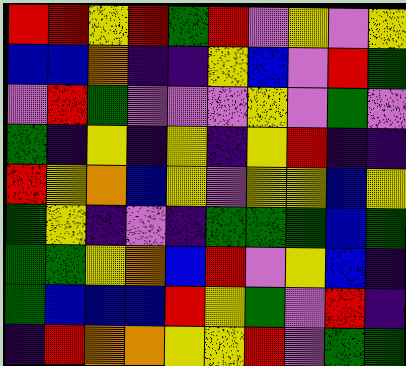[["red", "red", "yellow", "red", "green", "red", "violet", "yellow", "violet", "yellow"], ["blue", "blue", "orange", "indigo", "indigo", "yellow", "blue", "violet", "red", "green"], ["violet", "red", "green", "violet", "violet", "violet", "yellow", "violet", "green", "violet"], ["green", "indigo", "yellow", "indigo", "yellow", "indigo", "yellow", "red", "indigo", "indigo"], ["red", "yellow", "orange", "blue", "yellow", "violet", "yellow", "yellow", "blue", "yellow"], ["green", "yellow", "indigo", "violet", "indigo", "green", "green", "green", "blue", "green"], ["green", "green", "yellow", "orange", "blue", "red", "violet", "yellow", "blue", "indigo"], ["green", "blue", "blue", "blue", "red", "yellow", "green", "violet", "red", "indigo"], ["indigo", "red", "orange", "orange", "yellow", "yellow", "red", "violet", "green", "green"]]